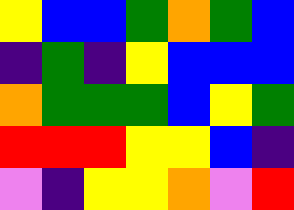[["yellow", "blue", "blue", "green", "orange", "green", "blue"], ["indigo", "green", "indigo", "yellow", "blue", "blue", "blue"], ["orange", "green", "green", "green", "blue", "yellow", "green"], ["red", "red", "red", "yellow", "yellow", "blue", "indigo"], ["violet", "indigo", "yellow", "yellow", "orange", "violet", "red"]]